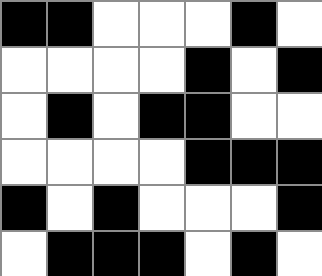[["black", "black", "white", "white", "white", "black", "white"], ["white", "white", "white", "white", "black", "white", "black"], ["white", "black", "white", "black", "black", "white", "white"], ["white", "white", "white", "white", "black", "black", "black"], ["black", "white", "black", "white", "white", "white", "black"], ["white", "black", "black", "black", "white", "black", "white"]]